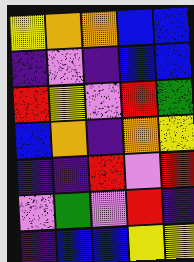[["yellow", "orange", "orange", "blue", "blue"], ["indigo", "violet", "indigo", "blue", "blue"], ["red", "yellow", "violet", "red", "green"], ["blue", "orange", "indigo", "orange", "yellow"], ["indigo", "indigo", "red", "violet", "red"], ["violet", "green", "violet", "red", "indigo"], ["indigo", "blue", "blue", "yellow", "yellow"]]